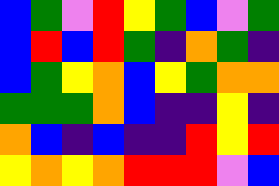[["blue", "green", "violet", "red", "yellow", "green", "blue", "violet", "green"], ["blue", "red", "blue", "red", "green", "indigo", "orange", "green", "indigo"], ["blue", "green", "yellow", "orange", "blue", "yellow", "green", "orange", "orange"], ["green", "green", "green", "orange", "blue", "indigo", "indigo", "yellow", "indigo"], ["orange", "blue", "indigo", "blue", "indigo", "indigo", "red", "yellow", "red"], ["yellow", "orange", "yellow", "orange", "red", "red", "red", "violet", "blue"]]